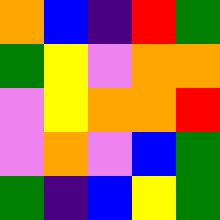[["orange", "blue", "indigo", "red", "green"], ["green", "yellow", "violet", "orange", "orange"], ["violet", "yellow", "orange", "orange", "red"], ["violet", "orange", "violet", "blue", "green"], ["green", "indigo", "blue", "yellow", "green"]]